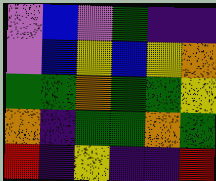[["violet", "blue", "violet", "green", "indigo", "indigo"], ["violet", "blue", "yellow", "blue", "yellow", "orange"], ["green", "green", "orange", "green", "green", "yellow"], ["orange", "indigo", "green", "green", "orange", "green"], ["red", "indigo", "yellow", "indigo", "indigo", "red"]]